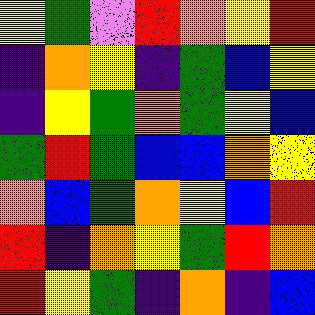[["yellow", "green", "violet", "red", "orange", "yellow", "red"], ["indigo", "orange", "yellow", "indigo", "green", "blue", "yellow"], ["indigo", "yellow", "green", "orange", "green", "yellow", "blue"], ["green", "red", "green", "blue", "blue", "orange", "yellow"], ["orange", "blue", "green", "orange", "yellow", "blue", "red"], ["red", "indigo", "orange", "yellow", "green", "red", "orange"], ["red", "yellow", "green", "indigo", "orange", "indigo", "blue"]]